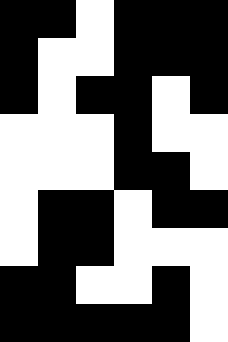[["black", "black", "white", "black", "black", "black"], ["black", "white", "white", "black", "black", "black"], ["black", "white", "black", "black", "white", "black"], ["white", "white", "white", "black", "white", "white"], ["white", "white", "white", "black", "black", "white"], ["white", "black", "black", "white", "black", "black"], ["white", "black", "black", "white", "white", "white"], ["black", "black", "white", "white", "black", "white"], ["black", "black", "black", "black", "black", "white"]]